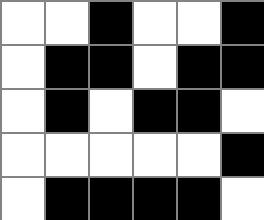[["white", "white", "black", "white", "white", "black"], ["white", "black", "black", "white", "black", "black"], ["white", "black", "white", "black", "black", "white"], ["white", "white", "white", "white", "white", "black"], ["white", "black", "black", "black", "black", "white"]]